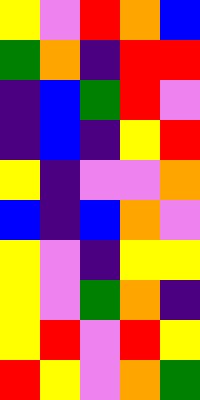[["yellow", "violet", "red", "orange", "blue"], ["green", "orange", "indigo", "red", "red"], ["indigo", "blue", "green", "red", "violet"], ["indigo", "blue", "indigo", "yellow", "red"], ["yellow", "indigo", "violet", "violet", "orange"], ["blue", "indigo", "blue", "orange", "violet"], ["yellow", "violet", "indigo", "yellow", "yellow"], ["yellow", "violet", "green", "orange", "indigo"], ["yellow", "red", "violet", "red", "yellow"], ["red", "yellow", "violet", "orange", "green"]]